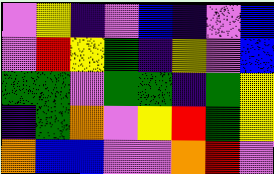[["violet", "yellow", "indigo", "violet", "blue", "indigo", "violet", "blue"], ["violet", "red", "yellow", "green", "indigo", "yellow", "violet", "blue"], ["green", "green", "violet", "green", "green", "indigo", "green", "yellow"], ["indigo", "green", "orange", "violet", "yellow", "red", "green", "yellow"], ["orange", "blue", "blue", "violet", "violet", "orange", "red", "violet"]]